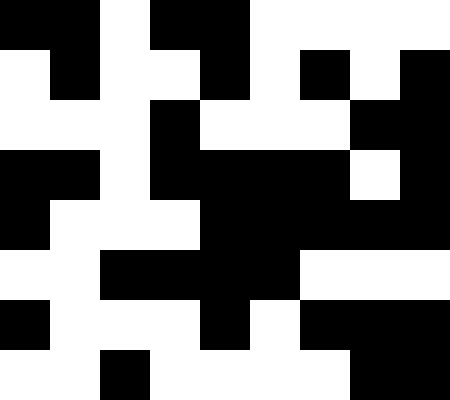[["black", "black", "white", "black", "black", "white", "white", "white", "white"], ["white", "black", "white", "white", "black", "white", "black", "white", "black"], ["white", "white", "white", "black", "white", "white", "white", "black", "black"], ["black", "black", "white", "black", "black", "black", "black", "white", "black"], ["black", "white", "white", "white", "black", "black", "black", "black", "black"], ["white", "white", "black", "black", "black", "black", "white", "white", "white"], ["black", "white", "white", "white", "black", "white", "black", "black", "black"], ["white", "white", "black", "white", "white", "white", "white", "black", "black"]]